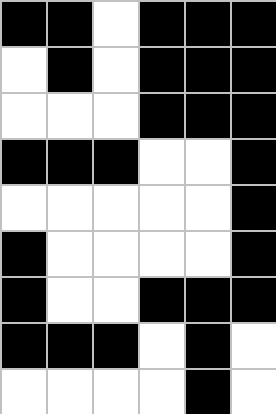[["black", "black", "white", "black", "black", "black"], ["white", "black", "white", "black", "black", "black"], ["white", "white", "white", "black", "black", "black"], ["black", "black", "black", "white", "white", "black"], ["white", "white", "white", "white", "white", "black"], ["black", "white", "white", "white", "white", "black"], ["black", "white", "white", "black", "black", "black"], ["black", "black", "black", "white", "black", "white"], ["white", "white", "white", "white", "black", "white"]]